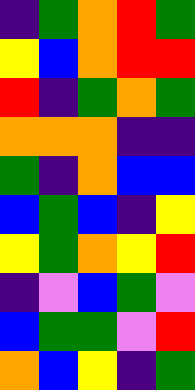[["indigo", "green", "orange", "red", "green"], ["yellow", "blue", "orange", "red", "red"], ["red", "indigo", "green", "orange", "green"], ["orange", "orange", "orange", "indigo", "indigo"], ["green", "indigo", "orange", "blue", "blue"], ["blue", "green", "blue", "indigo", "yellow"], ["yellow", "green", "orange", "yellow", "red"], ["indigo", "violet", "blue", "green", "violet"], ["blue", "green", "green", "violet", "red"], ["orange", "blue", "yellow", "indigo", "green"]]